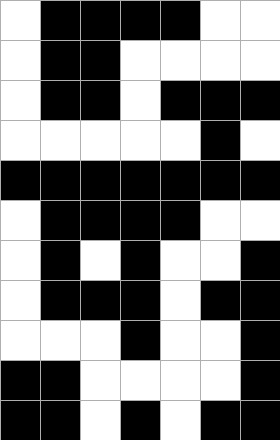[["white", "black", "black", "black", "black", "white", "white"], ["white", "black", "black", "white", "white", "white", "white"], ["white", "black", "black", "white", "black", "black", "black"], ["white", "white", "white", "white", "white", "black", "white"], ["black", "black", "black", "black", "black", "black", "black"], ["white", "black", "black", "black", "black", "white", "white"], ["white", "black", "white", "black", "white", "white", "black"], ["white", "black", "black", "black", "white", "black", "black"], ["white", "white", "white", "black", "white", "white", "black"], ["black", "black", "white", "white", "white", "white", "black"], ["black", "black", "white", "black", "white", "black", "black"]]